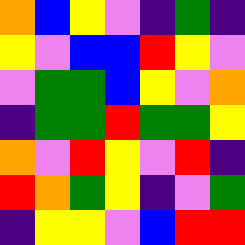[["orange", "blue", "yellow", "violet", "indigo", "green", "indigo"], ["yellow", "violet", "blue", "blue", "red", "yellow", "violet"], ["violet", "green", "green", "blue", "yellow", "violet", "orange"], ["indigo", "green", "green", "red", "green", "green", "yellow"], ["orange", "violet", "red", "yellow", "violet", "red", "indigo"], ["red", "orange", "green", "yellow", "indigo", "violet", "green"], ["indigo", "yellow", "yellow", "violet", "blue", "red", "red"]]